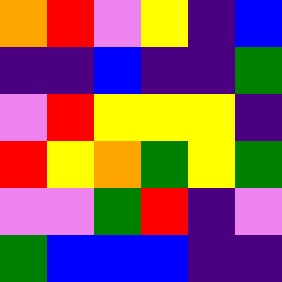[["orange", "red", "violet", "yellow", "indigo", "blue"], ["indigo", "indigo", "blue", "indigo", "indigo", "green"], ["violet", "red", "yellow", "yellow", "yellow", "indigo"], ["red", "yellow", "orange", "green", "yellow", "green"], ["violet", "violet", "green", "red", "indigo", "violet"], ["green", "blue", "blue", "blue", "indigo", "indigo"]]